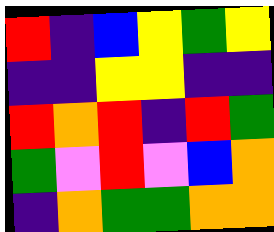[["red", "indigo", "blue", "yellow", "green", "yellow"], ["indigo", "indigo", "yellow", "yellow", "indigo", "indigo"], ["red", "orange", "red", "indigo", "red", "green"], ["green", "violet", "red", "violet", "blue", "orange"], ["indigo", "orange", "green", "green", "orange", "orange"]]